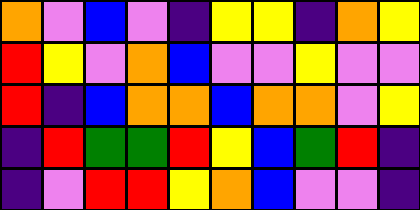[["orange", "violet", "blue", "violet", "indigo", "yellow", "yellow", "indigo", "orange", "yellow"], ["red", "yellow", "violet", "orange", "blue", "violet", "violet", "yellow", "violet", "violet"], ["red", "indigo", "blue", "orange", "orange", "blue", "orange", "orange", "violet", "yellow"], ["indigo", "red", "green", "green", "red", "yellow", "blue", "green", "red", "indigo"], ["indigo", "violet", "red", "red", "yellow", "orange", "blue", "violet", "violet", "indigo"]]